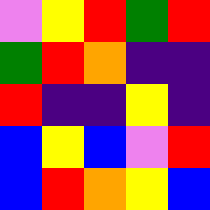[["violet", "yellow", "red", "green", "red"], ["green", "red", "orange", "indigo", "indigo"], ["red", "indigo", "indigo", "yellow", "indigo"], ["blue", "yellow", "blue", "violet", "red"], ["blue", "red", "orange", "yellow", "blue"]]